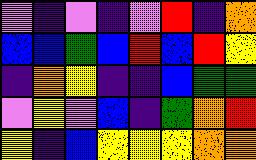[["violet", "indigo", "violet", "indigo", "violet", "red", "indigo", "orange"], ["blue", "blue", "green", "blue", "red", "blue", "red", "yellow"], ["indigo", "orange", "yellow", "indigo", "indigo", "blue", "green", "green"], ["violet", "yellow", "violet", "blue", "indigo", "green", "orange", "red"], ["yellow", "indigo", "blue", "yellow", "yellow", "yellow", "orange", "orange"]]